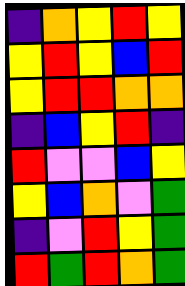[["indigo", "orange", "yellow", "red", "yellow"], ["yellow", "red", "yellow", "blue", "red"], ["yellow", "red", "red", "orange", "orange"], ["indigo", "blue", "yellow", "red", "indigo"], ["red", "violet", "violet", "blue", "yellow"], ["yellow", "blue", "orange", "violet", "green"], ["indigo", "violet", "red", "yellow", "green"], ["red", "green", "red", "orange", "green"]]